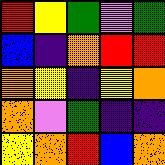[["red", "yellow", "green", "violet", "green"], ["blue", "indigo", "orange", "red", "red"], ["orange", "yellow", "indigo", "yellow", "orange"], ["orange", "violet", "green", "indigo", "indigo"], ["yellow", "orange", "red", "blue", "orange"]]